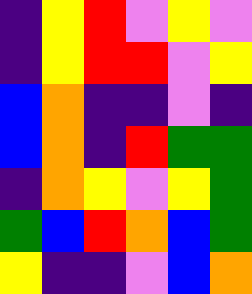[["indigo", "yellow", "red", "violet", "yellow", "violet"], ["indigo", "yellow", "red", "red", "violet", "yellow"], ["blue", "orange", "indigo", "indigo", "violet", "indigo"], ["blue", "orange", "indigo", "red", "green", "green"], ["indigo", "orange", "yellow", "violet", "yellow", "green"], ["green", "blue", "red", "orange", "blue", "green"], ["yellow", "indigo", "indigo", "violet", "blue", "orange"]]